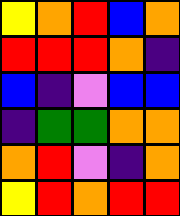[["yellow", "orange", "red", "blue", "orange"], ["red", "red", "red", "orange", "indigo"], ["blue", "indigo", "violet", "blue", "blue"], ["indigo", "green", "green", "orange", "orange"], ["orange", "red", "violet", "indigo", "orange"], ["yellow", "red", "orange", "red", "red"]]